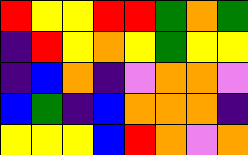[["red", "yellow", "yellow", "red", "red", "green", "orange", "green"], ["indigo", "red", "yellow", "orange", "yellow", "green", "yellow", "yellow"], ["indigo", "blue", "orange", "indigo", "violet", "orange", "orange", "violet"], ["blue", "green", "indigo", "blue", "orange", "orange", "orange", "indigo"], ["yellow", "yellow", "yellow", "blue", "red", "orange", "violet", "orange"]]